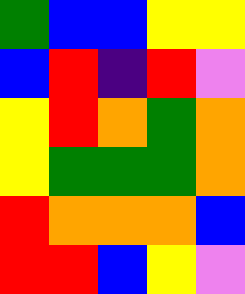[["green", "blue", "blue", "yellow", "yellow"], ["blue", "red", "indigo", "red", "violet"], ["yellow", "red", "orange", "green", "orange"], ["yellow", "green", "green", "green", "orange"], ["red", "orange", "orange", "orange", "blue"], ["red", "red", "blue", "yellow", "violet"]]